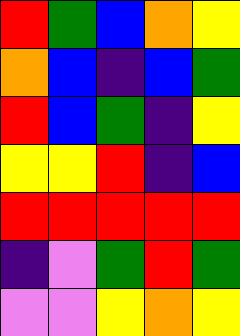[["red", "green", "blue", "orange", "yellow"], ["orange", "blue", "indigo", "blue", "green"], ["red", "blue", "green", "indigo", "yellow"], ["yellow", "yellow", "red", "indigo", "blue"], ["red", "red", "red", "red", "red"], ["indigo", "violet", "green", "red", "green"], ["violet", "violet", "yellow", "orange", "yellow"]]